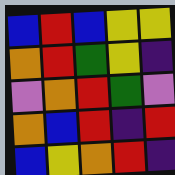[["blue", "red", "blue", "yellow", "yellow"], ["orange", "red", "green", "yellow", "indigo"], ["violet", "orange", "red", "green", "violet"], ["orange", "blue", "red", "indigo", "red"], ["blue", "yellow", "orange", "red", "indigo"]]